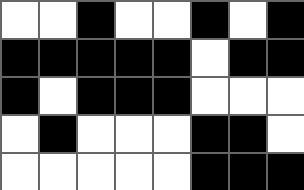[["white", "white", "black", "white", "white", "black", "white", "black"], ["black", "black", "black", "black", "black", "white", "black", "black"], ["black", "white", "black", "black", "black", "white", "white", "white"], ["white", "black", "white", "white", "white", "black", "black", "white"], ["white", "white", "white", "white", "white", "black", "black", "black"]]